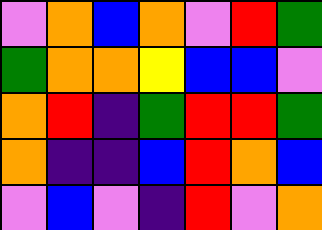[["violet", "orange", "blue", "orange", "violet", "red", "green"], ["green", "orange", "orange", "yellow", "blue", "blue", "violet"], ["orange", "red", "indigo", "green", "red", "red", "green"], ["orange", "indigo", "indigo", "blue", "red", "orange", "blue"], ["violet", "blue", "violet", "indigo", "red", "violet", "orange"]]